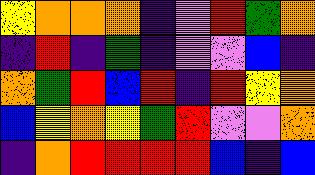[["yellow", "orange", "orange", "orange", "indigo", "violet", "red", "green", "orange"], ["indigo", "red", "indigo", "green", "indigo", "violet", "violet", "blue", "indigo"], ["orange", "green", "red", "blue", "red", "indigo", "red", "yellow", "orange"], ["blue", "yellow", "orange", "yellow", "green", "red", "violet", "violet", "orange"], ["indigo", "orange", "red", "red", "red", "red", "blue", "indigo", "blue"]]